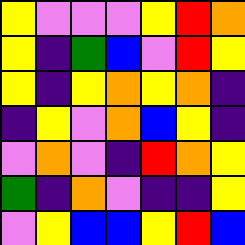[["yellow", "violet", "violet", "violet", "yellow", "red", "orange"], ["yellow", "indigo", "green", "blue", "violet", "red", "yellow"], ["yellow", "indigo", "yellow", "orange", "yellow", "orange", "indigo"], ["indigo", "yellow", "violet", "orange", "blue", "yellow", "indigo"], ["violet", "orange", "violet", "indigo", "red", "orange", "yellow"], ["green", "indigo", "orange", "violet", "indigo", "indigo", "yellow"], ["violet", "yellow", "blue", "blue", "yellow", "red", "blue"]]